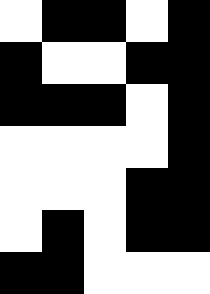[["white", "black", "black", "white", "black"], ["black", "white", "white", "black", "black"], ["black", "black", "black", "white", "black"], ["white", "white", "white", "white", "black"], ["white", "white", "white", "black", "black"], ["white", "black", "white", "black", "black"], ["black", "black", "white", "white", "white"]]